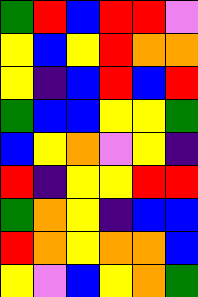[["green", "red", "blue", "red", "red", "violet"], ["yellow", "blue", "yellow", "red", "orange", "orange"], ["yellow", "indigo", "blue", "red", "blue", "red"], ["green", "blue", "blue", "yellow", "yellow", "green"], ["blue", "yellow", "orange", "violet", "yellow", "indigo"], ["red", "indigo", "yellow", "yellow", "red", "red"], ["green", "orange", "yellow", "indigo", "blue", "blue"], ["red", "orange", "yellow", "orange", "orange", "blue"], ["yellow", "violet", "blue", "yellow", "orange", "green"]]